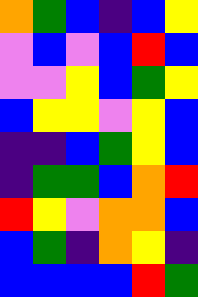[["orange", "green", "blue", "indigo", "blue", "yellow"], ["violet", "blue", "violet", "blue", "red", "blue"], ["violet", "violet", "yellow", "blue", "green", "yellow"], ["blue", "yellow", "yellow", "violet", "yellow", "blue"], ["indigo", "indigo", "blue", "green", "yellow", "blue"], ["indigo", "green", "green", "blue", "orange", "red"], ["red", "yellow", "violet", "orange", "orange", "blue"], ["blue", "green", "indigo", "orange", "yellow", "indigo"], ["blue", "blue", "blue", "blue", "red", "green"]]